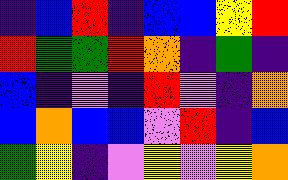[["indigo", "blue", "red", "indigo", "blue", "blue", "yellow", "red"], ["red", "green", "green", "red", "orange", "indigo", "green", "indigo"], ["blue", "indigo", "violet", "indigo", "red", "violet", "indigo", "orange"], ["blue", "orange", "blue", "blue", "violet", "red", "indigo", "blue"], ["green", "yellow", "indigo", "violet", "yellow", "violet", "yellow", "orange"]]